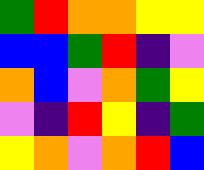[["green", "red", "orange", "orange", "yellow", "yellow"], ["blue", "blue", "green", "red", "indigo", "violet"], ["orange", "blue", "violet", "orange", "green", "yellow"], ["violet", "indigo", "red", "yellow", "indigo", "green"], ["yellow", "orange", "violet", "orange", "red", "blue"]]